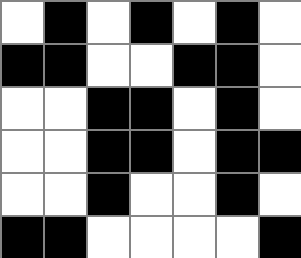[["white", "black", "white", "black", "white", "black", "white"], ["black", "black", "white", "white", "black", "black", "white"], ["white", "white", "black", "black", "white", "black", "white"], ["white", "white", "black", "black", "white", "black", "black"], ["white", "white", "black", "white", "white", "black", "white"], ["black", "black", "white", "white", "white", "white", "black"]]